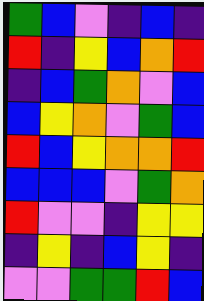[["green", "blue", "violet", "indigo", "blue", "indigo"], ["red", "indigo", "yellow", "blue", "orange", "red"], ["indigo", "blue", "green", "orange", "violet", "blue"], ["blue", "yellow", "orange", "violet", "green", "blue"], ["red", "blue", "yellow", "orange", "orange", "red"], ["blue", "blue", "blue", "violet", "green", "orange"], ["red", "violet", "violet", "indigo", "yellow", "yellow"], ["indigo", "yellow", "indigo", "blue", "yellow", "indigo"], ["violet", "violet", "green", "green", "red", "blue"]]